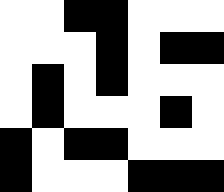[["white", "white", "black", "black", "white", "white", "white"], ["white", "white", "white", "black", "white", "black", "black"], ["white", "black", "white", "black", "white", "white", "white"], ["white", "black", "white", "white", "white", "black", "white"], ["black", "white", "black", "black", "white", "white", "white"], ["black", "white", "white", "white", "black", "black", "black"]]